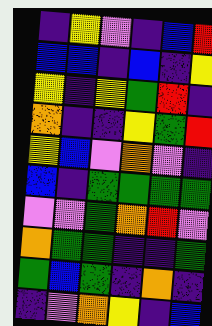[["indigo", "yellow", "violet", "indigo", "blue", "red"], ["blue", "blue", "indigo", "blue", "indigo", "yellow"], ["yellow", "indigo", "yellow", "green", "red", "indigo"], ["orange", "indigo", "indigo", "yellow", "green", "red"], ["yellow", "blue", "violet", "orange", "violet", "indigo"], ["blue", "indigo", "green", "green", "green", "green"], ["violet", "violet", "green", "orange", "red", "violet"], ["orange", "green", "green", "indigo", "indigo", "green"], ["green", "blue", "green", "indigo", "orange", "indigo"], ["indigo", "violet", "orange", "yellow", "indigo", "blue"]]